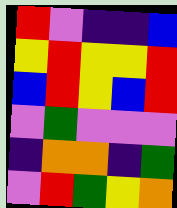[["red", "violet", "indigo", "indigo", "blue"], ["yellow", "red", "yellow", "yellow", "red"], ["blue", "red", "yellow", "blue", "red"], ["violet", "green", "violet", "violet", "violet"], ["indigo", "orange", "orange", "indigo", "green"], ["violet", "red", "green", "yellow", "orange"]]